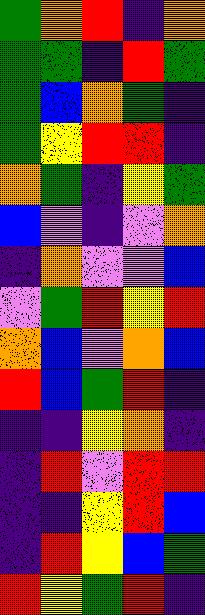[["green", "orange", "red", "indigo", "orange"], ["green", "green", "indigo", "red", "green"], ["green", "blue", "orange", "green", "indigo"], ["green", "yellow", "red", "red", "indigo"], ["orange", "green", "indigo", "yellow", "green"], ["blue", "violet", "indigo", "violet", "orange"], ["indigo", "orange", "violet", "violet", "blue"], ["violet", "green", "red", "yellow", "red"], ["orange", "blue", "violet", "orange", "blue"], ["red", "blue", "green", "red", "indigo"], ["indigo", "indigo", "yellow", "orange", "indigo"], ["indigo", "red", "violet", "red", "red"], ["indigo", "indigo", "yellow", "red", "blue"], ["indigo", "red", "yellow", "blue", "green"], ["red", "yellow", "green", "red", "indigo"]]